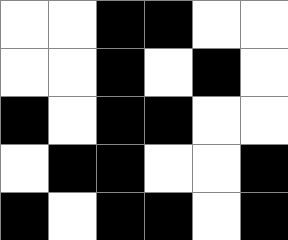[["white", "white", "black", "black", "white", "white"], ["white", "white", "black", "white", "black", "white"], ["black", "white", "black", "black", "white", "white"], ["white", "black", "black", "white", "white", "black"], ["black", "white", "black", "black", "white", "black"]]